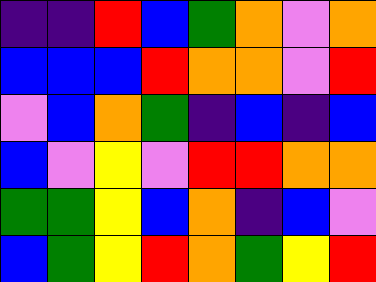[["indigo", "indigo", "red", "blue", "green", "orange", "violet", "orange"], ["blue", "blue", "blue", "red", "orange", "orange", "violet", "red"], ["violet", "blue", "orange", "green", "indigo", "blue", "indigo", "blue"], ["blue", "violet", "yellow", "violet", "red", "red", "orange", "orange"], ["green", "green", "yellow", "blue", "orange", "indigo", "blue", "violet"], ["blue", "green", "yellow", "red", "orange", "green", "yellow", "red"]]